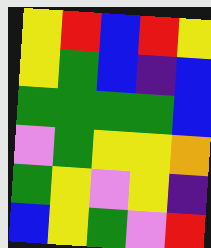[["yellow", "red", "blue", "red", "yellow"], ["yellow", "green", "blue", "indigo", "blue"], ["green", "green", "green", "green", "blue"], ["violet", "green", "yellow", "yellow", "orange"], ["green", "yellow", "violet", "yellow", "indigo"], ["blue", "yellow", "green", "violet", "red"]]